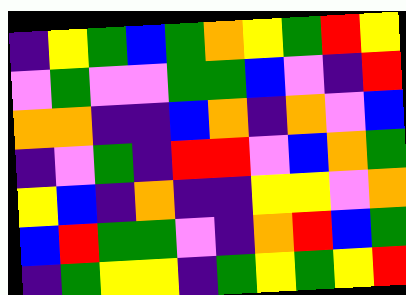[["indigo", "yellow", "green", "blue", "green", "orange", "yellow", "green", "red", "yellow"], ["violet", "green", "violet", "violet", "green", "green", "blue", "violet", "indigo", "red"], ["orange", "orange", "indigo", "indigo", "blue", "orange", "indigo", "orange", "violet", "blue"], ["indigo", "violet", "green", "indigo", "red", "red", "violet", "blue", "orange", "green"], ["yellow", "blue", "indigo", "orange", "indigo", "indigo", "yellow", "yellow", "violet", "orange"], ["blue", "red", "green", "green", "violet", "indigo", "orange", "red", "blue", "green"], ["indigo", "green", "yellow", "yellow", "indigo", "green", "yellow", "green", "yellow", "red"]]